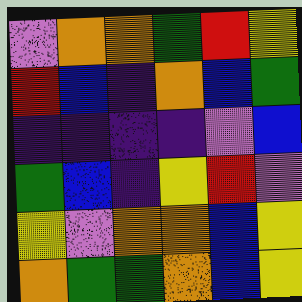[["violet", "orange", "orange", "green", "red", "yellow"], ["red", "blue", "indigo", "orange", "blue", "green"], ["indigo", "indigo", "indigo", "indigo", "violet", "blue"], ["green", "blue", "indigo", "yellow", "red", "violet"], ["yellow", "violet", "orange", "orange", "blue", "yellow"], ["orange", "green", "green", "orange", "blue", "yellow"]]